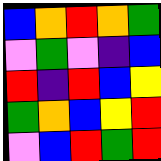[["blue", "orange", "red", "orange", "green"], ["violet", "green", "violet", "indigo", "blue"], ["red", "indigo", "red", "blue", "yellow"], ["green", "orange", "blue", "yellow", "red"], ["violet", "blue", "red", "green", "red"]]